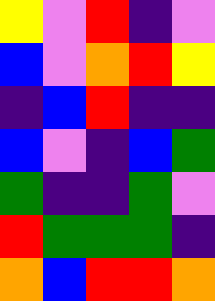[["yellow", "violet", "red", "indigo", "violet"], ["blue", "violet", "orange", "red", "yellow"], ["indigo", "blue", "red", "indigo", "indigo"], ["blue", "violet", "indigo", "blue", "green"], ["green", "indigo", "indigo", "green", "violet"], ["red", "green", "green", "green", "indigo"], ["orange", "blue", "red", "red", "orange"]]